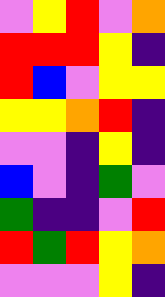[["violet", "yellow", "red", "violet", "orange"], ["red", "red", "red", "yellow", "indigo"], ["red", "blue", "violet", "yellow", "yellow"], ["yellow", "yellow", "orange", "red", "indigo"], ["violet", "violet", "indigo", "yellow", "indigo"], ["blue", "violet", "indigo", "green", "violet"], ["green", "indigo", "indigo", "violet", "red"], ["red", "green", "red", "yellow", "orange"], ["violet", "violet", "violet", "yellow", "indigo"]]